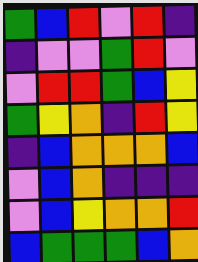[["green", "blue", "red", "violet", "red", "indigo"], ["indigo", "violet", "violet", "green", "red", "violet"], ["violet", "red", "red", "green", "blue", "yellow"], ["green", "yellow", "orange", "indigo", "red", "yellow"], ["indigo", "blue", "orange", "orange", "orange", "blue"], ["violet", "blue", "orange", "indigo", "indigo", "indigo"], ["violet", "blue", "yellow", "orange", "orange", "red"], ["blue", "green", "green", "green", "blue", "orange"]]